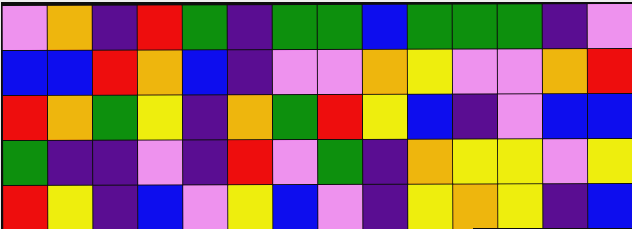[["violet", "orange", "indigo", "red", "green", "indigo", "green", "green", "blue", "green", "green", "green", "indigo", "violet"], ["blue", "blue", "red", "orange", "blue", "indigo", "violet", "violet", "orange", "yellow", "violet", "violet", "orange", "red"], ["red", "orange", "green", "yellow", "indigo", "orange", "green", "red", "yellow", "blue", "indigo", "violet", "blue", "blue"], ["green", "indigo", "indigo", "violet", "indigo", "red", "violet", "green", "indigo", "orange", "yellow", "yellow", "violet", "yellow"], ["red", "yellow", "indigo", "blue", "violet", "yellow", "blue", "violet", "indigo", "yellow", "orange", "yellow", "indigo", "blue"]]